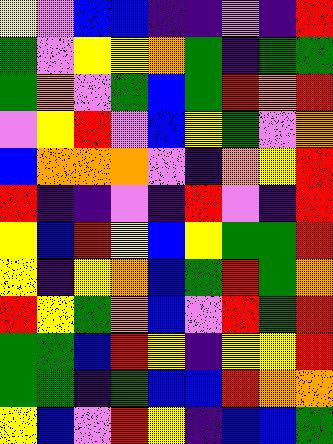[["yellow", "violet", "blue", "blue", "indigo", "indigo", "violet", "indigo", "red"], ["green", "violet", "yellow", "yellow", "orange", "green", "indigo", "green", "green"], ["green", "orange", "violet", "green", "blue", "green", "red", "orange", "red"], ["violet", "yellow", "red", "violet", "blue", "yellow", "green", "violet", "orange"], ["blue", "orange", "orange", "orange", "violet", "indigo", "orange", "yellow", "red"], ["red", "indigo", "indigo", "violet", "indigo", "red", "violet", "indigo", "red"], ["yellow", "blue", "red", "yellow", "blue", "yellow", "green", "green", "red"], ["yellow", "indigo", "yellow", "orange", "blue", "green", "red", "green", "orange"], ["red", "yellow", "green", "orange", "blue", "violet", "red", "green", "red"], ["green", "green", "blue", "red", "yellow", "indigo", "yellow", "yellow", "red"], ["green", "green", "indigo", "green", "blue", "blue", "red", "orange", "orange"], ["yellow", "blue", "violet", "red", "yellow", "indigo", "blue", "blue", "green"]]